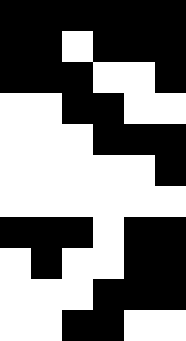[["black", "black", "black", "black", "black", "black"], ["black", "black", "white", "black", "black", "black"], ["black", "black", "black", "white", "white", "black"], ["white", "white", "black", "black", "white", "white"], ["white", "white", "white", "black", "black", "black"], ["white", "white", "white", "white", "white", "black"], ["white", "white", "white", "white", "white", "white"], ["black", "black", "black", "white", "black", "black"], ["white", "black", "white", "white", "black", "black"], ["white", "white", "white", "black", "black", "black"], ["white", "white", "black", "black", "white", "white"]]